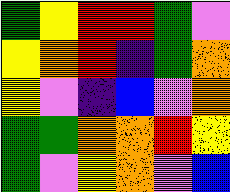[["green", "yellow", "red", "red", "green", "violet"], ["yellow", "orange", "red", "indigo", "green", "orange"], ["yellow", "violet", "indigo", "blue", "violet", "orange"], ["green", "green", "orange", "orange", "red", "yellow"], ["green", "violet", "yellow", "orange", "violet", "blue"]]